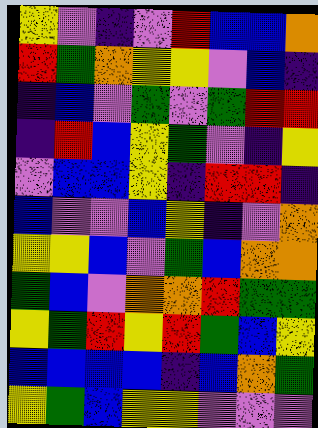[["yellow", "violet", "indigo", "violet", "red", "blue", "blue", "orange"], ["red", "green", "orange", "yellow", "yellow", "violet", "blue", "indigo"], ["indigo", "blue", "violet", "green", "violet", "green", "red", "red"], ["indigo", "red", "blue", "yellow", "green", "violet", "indigo", "yellow"], ["violet", "blue", "blue", "yellow", "indigo", "red", "red", "indigo"], ["blue", "violet", "violet", "blue", "yellow", "indigo", "violet", "orange"], ["yellow", "yellow", "blue", "violet", "green", "blue", "orange", "orange"], ["green", "blue", "violet", "orange", "orange", "red", "green", "green"], ["yellow", "green", "red", "yellow", "red", "green", "blue", "yellow"], ["blue", "blue", "blue", "blue", "indigo", "blue", "orange", "green"], ["yellow", "green", "blue", "yellow", "yellow", "violet", "violet", "violet"]]